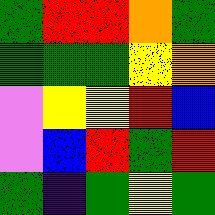[["green", "red", "red", "orange", "green"], ["green", "green", "green", "yellow", "orange"], ["violet", "yellow", "yellow", "red", "blue"], ["violet", "blue", "red", "green", "red"], ["green", "indigo", "green", "yellow", "green"]]